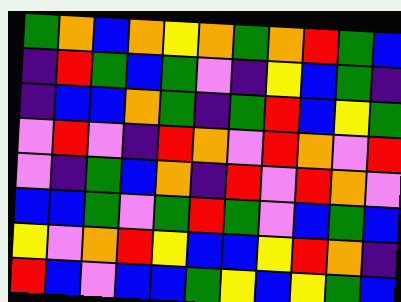[["green", "orange", "blue", "orange", "yellow", "orange", "green", "orange", "red", "green", "blue"], ["indigo", "red", "green", "blue", "green", "violet", "indigo", "yellow", "blue", "green", "indigo"], ["indigo", "blue", "blue", "orange", "green", "indigo", "green", "red", "blue", "yellow", "green"], ["violet", "red", "violet", "indigo", "red", "orange", "violet", "red", "orange", "violet", "red"], ["violet", "indigo", "green", "blue", "orange", "indigo", "red", "violet", "red", "orange", "violet"], ["blue", "blue", "green", "violet", "green", "red", "green", "violet", "blue", "green", "blue"], ["yellow", "violet", "orange", "red", "yellow", "blue", "blue", "yellow", "red", "orange", "indigo"], ["red", "blue", "violet", "blue", "blue", "green", "yellow", "blue", "yellow", "green", "blue"]]